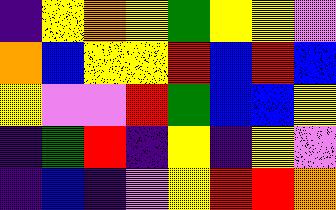[["indigo", "yellow", "orange", "yellow", "green", "yellow", "yellow", "violet"], ["orange", "blue", "yellow", "yellow", "red", "blue", "red", "blue"], ["yellow", "violet", "violet", "red", "green", "blue", "blue", "yellow"], ["indigo", "green", "red", "indigo", "yellow", "indigo", "yellow", "violet"], ["indigo", "blue", "indigo", "violet", "yellow", "red", "red", "orange"]]